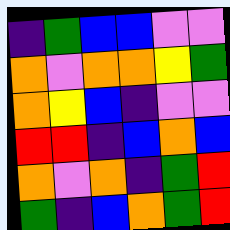[["indigo", "green", "blue", "blue", "violet", "violet"], ["orange", "violet", "orange", "orange", "yellow", "green"], ["orange", "yellow", "blue", "indigo", "violet", "violet"], ["red", "red", "indigo", "blue", "orange", "blue"], ["orange", "violet", "orange", "indigo", "green", "red"], ["green", "indigo", "blue", "orange", "green", "red"]]